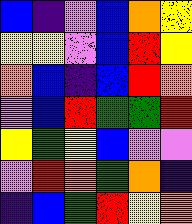[["blue", "indigo", "violet", "blue", "orange", "yellow"], ["yellow", "yellow", "violet", "blue", "red", "yellow"], ["orange", "blue", "indigo", "blue", "red", "orange"], ["violet", "blue", "red", "green", "green", "red"], ["yellow", "green", "yellow", "blue", "violet", "violet"], ["violet", "red", "orange", "green", "orange", "indigo"], ["indigo", "blue", "green", "red", "yellow", "orange"]]